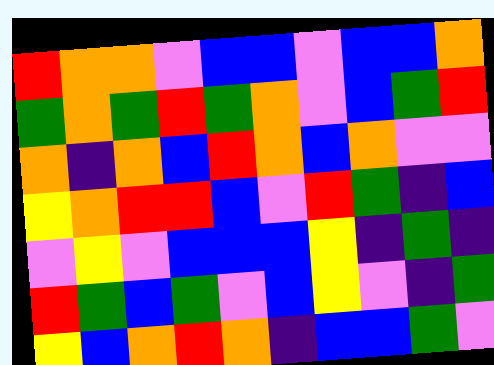[["red", "orange", "orange", "violet", "blue", "blue", "violet", "blue", "blue", "orange"], ["green", "orange", "green", "red", "green", "orange", "violet", "blue", "green", "red"], ["orange", "indigo", "orange", "blue", "red", "orange", "blue", "orange", "violet", "violet"], ["yellow", "orange", "red", "red", "blue", "violet", "red", "green", "indigo", "blue"], ["violet", "yellow", "violet", "blue", "blue", "blue", "yellow", "indigo", "green", "indigo"], ["red", "green", "blue", "green", "violet", "blue", "yellow", "violet", "indigo", "green"], ["yellow", "blue", "orange", "red", "orange", "indigo", "blue", "blue", "green", "violet"]]